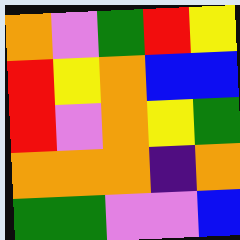[["orange", "violet", "green", "red", "yellow"], ["red", "yellow", "orange", "blue", "blue"], ["red", "violet", "orange", "yellow", "green"], ["orange", "orange", "orange", "indigo", "orange"], ["green", "green", "violet", "violet", "blue"]]